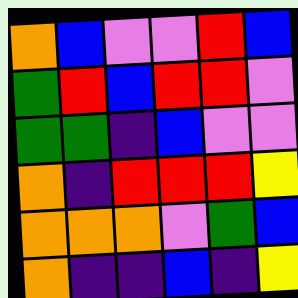[["orange", "blue", "violet", "violet", "red", "blue"], ["green", "red", "blue", "red", "red", "violet"], ["green", "green", "indigo", "blue", "violet", "violet"], ["orange", "indigo", "red", "red", "red", "yellow"], ["orange", "orange", "orange", "violet", "green", "blue"], ["orange", "indigo", "indigo", "blue", "indigo", "yellow"]]